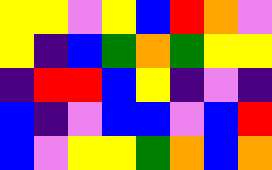[["yellow", "yellow", "violet", "yellow", "blue", "red", "orange", "violet"], ["yellow", "indigo", "blue", "green", "orange", "green", "yellow", "yellow"], ["indigo", "red", "red", "blue", "yellow", "indigo", "violet", "indigo"], ["blue", "indigo", "violet", "blue", "blue", "violet", "blue", "red"], ["blue", "violet", "yellow", "yellow", "green", "orange", "blue", "orange"]]